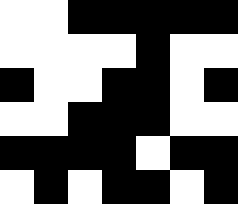[["white", "white", "black", "black", "black", "black", "black"], ["white", "white", "white", "white", "black", "white", "white"], ["black", "white", "white", "black", "black", "white", "black"], ["white", "white", "black", "black", "black", "white", "white"], ["black", "black", "black", "black", "white", "black", "black"], ["white", "black", "white", "black", "black", "white", "black"]]